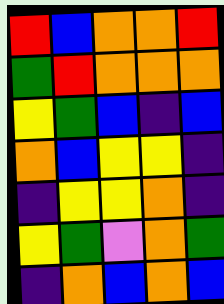[["red", "blue", "orange", "orange", "red"], ["green", "red", "orange", "orange", "orange"], ["yellow", "green", "blue", "indigo", "blue"], ["orange", "blue", "yellow", "yellow", "indigo"], ["indigo", "yellow", "yellow", "orange", "indigo"], ["yellow", "green", "violet", "orange", "green"], ["indigo", "orange", "blue", "orange", "blue"]]